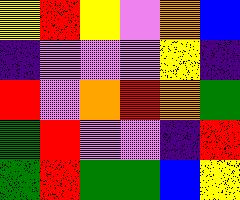[["yellow", "red", "yellow", "violet", "orange", "blue"], ["indigo", "violet", "violet", "violet", "yellow", "indigo"], ["red", "violet", "orange", "red", "orange", "green"], ["green", "red", "violet", "violet", "indigo", "red"], ["green", "red", "green", "green", "blue", "yellow"]]